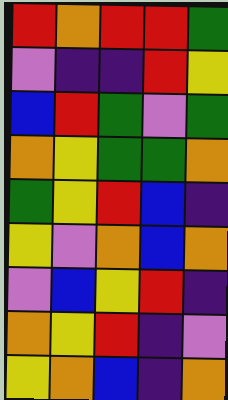[["red", "orange", "red", "red", "green"], ["violet", "indigo", "indigo", "red", "yellow"], ["blue", "red", "green", "violet", "green"], ["orange", "yellow", "green", "green", "orange"], ["green", "yellow", "red", "blue", "indigo"], ["yellow", "violet", "orange", "blue", "orange"], ["violet", "blue", "yellow", "red", "indigo"], ["orange", "yellow", "red", "indigo", "violet"], ["yellow", "orange", "blue", "indigo", "orange"]]